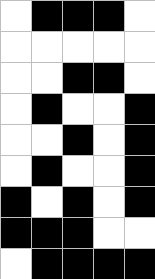[["white", "black", "black", "black", "white"], ["white", "white", "white", "white", "white"], ["white", "white", "black", "black", "white"], ["white", "black", "white", "white", "black"], ["white", "white", "black", "white", "black"], ["white", "black", "white", "white", "black"], ["black", "white", "black", "white", "black"], ["black", "black", "black", "white", "white"], ["white", "black", "black", "black", "black"]]